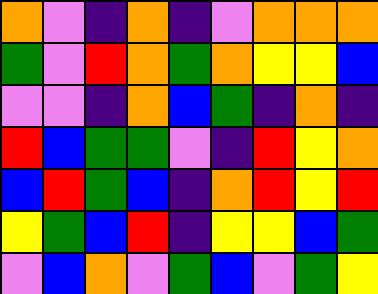[["orange", "violet", "indigo", "orange", "indigo", "violet", "orange", "orange", "orange"], ["green", "violet", "red", "orange", "green", "orange", "yellow", "yellow", "blue"], ["violet", "violet", "indigo", "orange", "blue", "green", "indigo", "orange", "indigo"], ["red", "blue", "green", "green", "violet", "indigo", "red", "yellow", "orange"], ["blue", "red", "green", "blue", "indigo", "orange", "red", "yellow", "red"], ["yellow", "green", "blue", "red", "indigo", "yellow", "yellow", "blue", "green"], ["violet", "blue", "orange", "violet", "green", "blue", "violet", "green", "yellow"]]